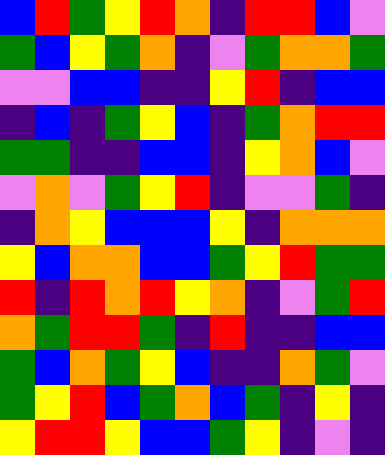[["blue", "red", "green", "yellow", "red", "orange", "indigo", "red", "red", "blue", "violet"], ["green", "blue", "yellow", "green", "orange", "indigo", "violet", "green", "orange", "orange", "green"], ["violet", "violet", "blue", "blue", "indigo", "indigo", "yellow", "red", "indigo", "blue", "blue"], ["indigo", "blue", "indigo", "green", "yellow", "blue", "indigo", "green", "orange", "red", "red"], ["green", "green", "indigo", "indigo", "blue", "blue", "indigo", "yellow", "orange", "blue", "violet"], ["violet", "orange", "violet", "green", "yellow", "red", "indigo", "violet", "violet", "green", "indigo"], ["indigo", "orange", "yellow", "blue", "blue", "blue", "yellow", "indigo", "orange", "orange", "orange"], ["yellow", "blue", "orange", "orange", "blue", "blue", "green", "yellow", "red", "green", "green"], ["red", "indigo", "red", "orange", "red", "yellow", "orange", "indigo", "violet", "green", "red"], ["orange", "green", "red", "red", "green", "indigo", "red", "indigo", "indigo", "blue", "blue"], ["green", "blue", "orange", "green", "yellow", "blue", "indigo", "indigo", "orange", "green", "violet"], ["green", "yellow", "red", "blue", "green", "orange", "blue", "green", "indigo", "yellow", "indigo"], ["yellow", "red", "red", "yellow", "blue", "blue", "green", "yellow", "indigo", "violet", "indigo"]]